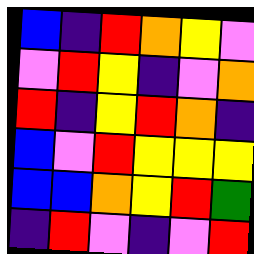[["blue", "indigo", "red", "orange", "yellow", "violet"], ["violet", "red", "yellow", "indigo", "violet", "orange"], ["red", "indigo", "yellow", "red", "orange", "indigo"], ["blue", "violet", "red", "yellow", "yellow", "yellow"], ["blue", "blue", "orange", "yellow", "red", "green"], ["indigo", "red", "violet", "indigo", "violet", "red"]]